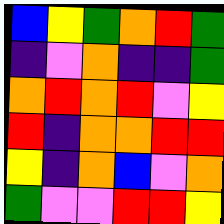[["blue", "yellow", "green", "orange", "red", "green"], ["indigo", "violet", "orange", "indigo", "indigo", "green"], ["orange", "red", "orange", "red", "violet", "yellow"], ["red", "indigo", "orange", "orange", "red", "red"], ["yellow", "indigo", "orange", "blue", "violet", "orange"], ["green", "violet", "violet", "red", "red", "yellow"]]